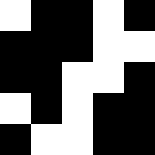[["white", "black", "black", "white", "black"], ["black", "black", "black", "white", "white"], ["black", "black", "white", "white", "black"], ["white", "black", "white", "black", "black"], ["black", "white", "white", "black", "black"]]